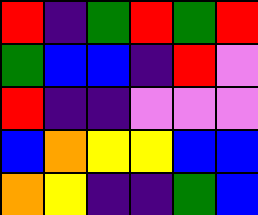[["red", "indigo", "green", "red", "green", "red"], ["green", "blue", "blue", "indigo", "red", "violet"], ["red", "indigo", "indigo", "violet", "violet", "violet"], ["blue", "orange", "yellow", "yellow", "blue", "blue"], ["orange", "yellow", "indigo", "indigo", "green", "blue"]]